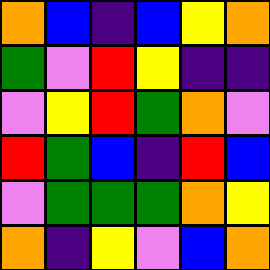[["orange", "blue", "indigo", "blue", "yellow", "orange"], ["green", "violet", "red", "yellow", "indigo", "indigo"], ["violet", "yellow", "red", "green", "orange", "violet"], ["red", "green", "blue", "indigo", "red", "blue"], ["violet", "green", "green", "green", "orange", "yellow"], ["orange", "indigo", "yellow", "violet", "blue", "orange"]]